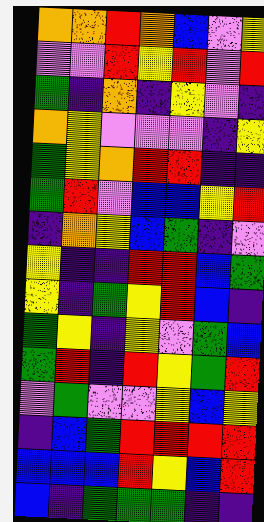[["orange", "orange", "red", "orange", "blue", "violet", "yellow"], ["violet", "violet", "red", "yellow", "red", "violet", "red"], ["green", "indigo", "orange", "indigo", "yellow", "violet", "indigo"], ["orange", "yellow", "violet", "violet", "violet", "indigo", "yellow"], ["green", "yellow", "orange", "red", "red", "indigo", "indigo"], ["green", "red", "violet", "blue", "blue", "yellow", "red"], ["indigo", "orange", "yellow", "blue", "green", "indigo", "violet"], ["yellow", "indigo", "indigo", "red", "red", "blue", "green"], ["yellow", "indigo", "green", "yellow", "red", "blue", "indigo"], ["green", "yellow", "indigo", "yellow", "violet", "green", "blue"], ["green", "red", "indigo", "red", "yellow", "green", "red"], ["violet", "green", "violet", "violet", "yellow", "blue", "yellow"], ["indigo", "blue", "green", "red", "red", "red", "red"], ["blue", "blue", "blue", "red", "yellow", "blue", "red"], ["blue", "indigo", "green", "green", "green", "indigo", "indigo"]]